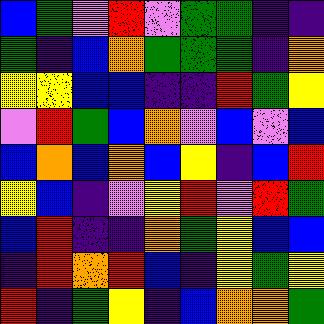[["blue", "green", "violet", "red", "violet", "green", "green", "indigo", "indigo"], ["green", "indigo", "blue", "orange", "green", "green", "green", "indigo", "orange"], ["yellow", "yellow", "blue", "blue", "indigo", "indigo", "red", "green", "yellow"], ["violet", "red", "green", "blue", "orange", "violet", "blue", "violet", "blue"], ["blue", "orange", "blue", "orange", "blue", "yellow", "indigo", "blue", "red"], ["yellow", "blue", "indigo", "violet", "yellow", "red", "violet", "red", "green"], ["blue", "red", "indigo", "indigo", "orange", "green", "yellow", "blue", "blue"], ["indigo", "red", "orange", "red", "blue", "indigo", "yellow", "green", "yellow"], ["red", "indigo", "green", "yellow", "indigo", "blue", "orange", "orange", "green"]]